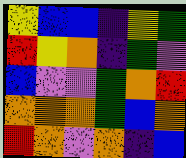[["yellow", "blue", "blue", "indigo", "yellow", "green"], ["red", "yellow", "orange", "indigo", "green", "violet"], ["blue", "violet", "violet", "green", "orange", "red"], ["orange", "orange", "orange", "green", "blue", "orange"], ["red", "orange", "violet", "orange", "indigo", "blue"]]